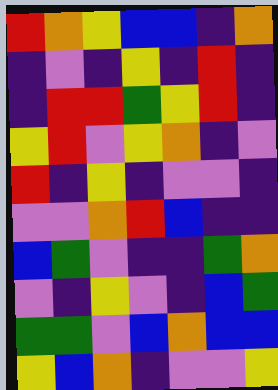[["red", "orange", "yellow", "blue", "blue", "indigo", "orange"], ["indigo", "violet", "indigo", "yellow", "indigo", "red", "indigo"], ["indigo", "red", "red", "green", "yellow", "red", "indigo"], ["yellow", "red", "violet", "yellow", "orange", "indigo", "violet"], ["red", "indigo", "yellow", "indigo", "violet", "violet", "indigo"], ["violet", "violet", "orange", "red", "blue", "indigo", "indigo"], ["blue", "green", "violet", "indigo", "indigo", "green", "orange"], ["violet", "indigo", "yellow", "violet", "indigo", "blue", "green"], ["green", "green", "violet", "blue", "orange", "blue", "blue"], ["yellow", "blue", "orange", "indigo", "violet", "violet", "yellow"]]